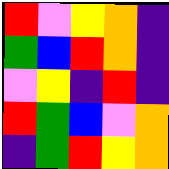[["red", "violet", "yellow", "orange", "indigo"], ["green", "blue", "red", "orange", "indigo"], ["violet", "yellow", "indigo", "red", "indigo"], ["red", "green", "blue", "violet", "orange"], ["indigo", "green", "red", "yellow", "orange"]]